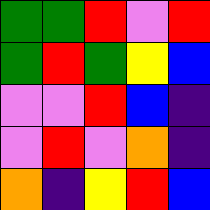[["green", "green", "red", "violet", "red"], ["green", "red", "green", "yellow", "blue"], ["violet", "violet", "red", "blue", "indigo"], ["violet", "red", "violet", "orange", "indigo"], ["orange", "indigo", "yellow", "red", "blue"]]